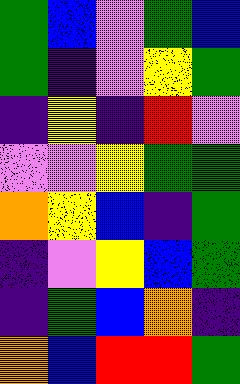[["green", "blue", "violet", "green", "blue"], ["green", "indigo", "violet", "yellow", "green"], ["indigo", "yellow", "indigo", "red", "violet"], ["violet", "violet", "yellow", "green", "green"], ["orange", "yellow", "blue", "indigo", "green"], ["indigo", "violet", "yellow", "blue", "green"], ["indigo", "green", "blue", "orange", "indigo"], ["orange", "blue", "red", "red", "green"]]